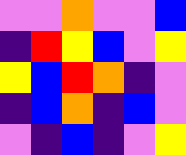[["violet", "violet", "orange", "violet", "violet", "blue"], ["indigo", "red", "yellow", "blue", "violet", "yellow"], ["yellow", "blue", "red", "orange", "indigo", "violet"], ["indigo", "blue", "orange", "indigo", "blue", "violet"], ["violet", "indigo", "blue", "indigo", "violet", "yellow"]]